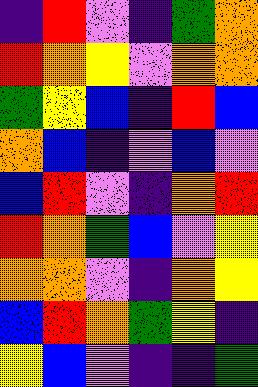[["indigo", "red", "violet", "indigo", "green", "orange"], ["red", "orange", "yellow", "violet", "orange", "orange"], ["green", "yellow", "blue", "indigo", "red", "blue"], ["orange", "blue", "indigo", "violet", "blue", "violet"], ["blue", "red", "violet", "indigo", "orange", "red"], ["red", "orange", "green", "blue", "violet", "yellow"], ["orange", "orange", "violet", "indigo", "orange", "yellow"], ["blue", "red", "orange", "green", "yellow", "indigo"], ["yellow", "blue", "violet", "indigo", "indigo", "green"]]